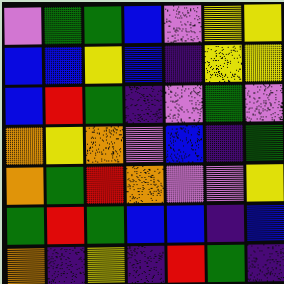[["violet", "green", "green", "blue", "violet", "yellow", "yellow"], ["blue", "blue", "yellow", "blue", "indigo", "yellow", "yellow"], ["blue", "red", "green", "indigo", "violet", "green", "violet"], ["orange", "yellow", "orange", "violet", "blue", "indigo", "green"], ["orange", "green", "red", "orange", "violet", "violet", "yellow"], ["green", "red", "green", "blue", "blue", "indigo", "blue"], ["orange", "indigo", "yellow", "indigo", "red", "green", "indigo"]]